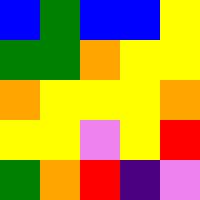[["blue", "green", "blue", "blue", "yellow"], ["green", "green", "orange", "yellow", "yellow"], ["orange", "yellow", "yellow", "yellow", "orange"], ["yellow", "yellow", "violet", "yellow", "red"], ["green", "orange", "red", "indigo", "violet"]]